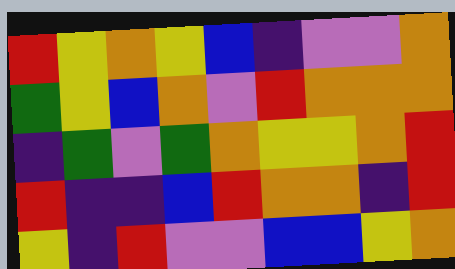[["red", "yellow", "orange", "yellow", "blue", "indigo", "violet", "violet", "orange"], ["green", "yellow", "blue", "orange", "violet", "red", "orange", "orange", "orange"], ["indigo", "green", "violet", "green", "orange", "yellow", "yellow", "orange", "red"], ["red", "indigo", "indigo", "blue", "red", "orange", "orange", "indigo", "red"], ["yellow", "indigo", "red", "violet", "violet", "blue", "blue", "yellow", "orange"]]